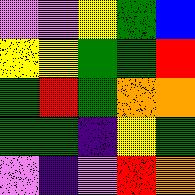[["violet", "violet", "yellow", "green", "blue"], ["yellow", "yellow", "green", "green", "red"], ["green", "red", "green", "orange", "orange"], ["green", "green", "indigo", "yellow", "green"], ["violet", "indigo", "violet", "red", "orange"]]